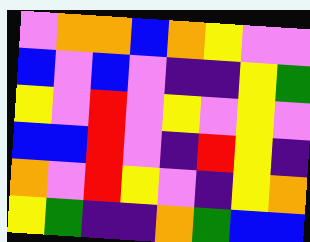[["violet", "orange", "orange", "blue", "orange", "yellow", "violet", "violet"], ["blue", "violet", "blue", "violet", "indigo", "indigo", "yellow", "green"], ["yellow", "violet", "red", "violet", "yellow", "violet", "yellow", "violet"], ["blue", "blue", "red", "violet", "indigo", "red", "yellow", "indigo"], ["orange", "violet", "red", "yellow", "violet", "indigo", "yellow", "orange"], ["yellow", "green", "indigo", "indigo", "orange", "green", "blue", "blue"]]